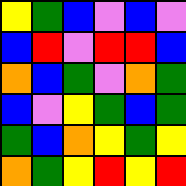[["yellow", "green", "blue", "violet", "blue", "violet"], ["blue", "red", "violet", "red", "red", "blue"], ["orange", "blue", "green", "violet", "orange", "green"], ["blue", "violet", "yellow", "green", "blue", "green"], ["green", "blue", "orange", "yellow", "green", "yellow"], ["orange", "green", "yellow", "red", "yellow", "red"]]